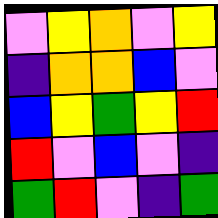[["violet", "yellow", "orange", "violet", "yellow"], ["indigo", "orange", "orange", "blue", "violet"], ["blue", "yellow", "green", "yellow", "red"], ["red", "violet", "blue", "violet", "indigo"], ["green", "red", "violet", "indigo", "green"]]